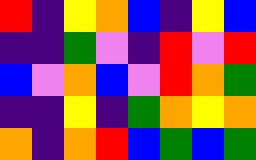[["red", "indigo", "yellow", "orange", "blue", "indigo", "yellow", "blue"], ["indigo", "indigo", "green", "violet", "indigo", "red", "violet", "red"], ["blue", "violet", "orange", "blue", "violet", "red", "orange", "green"], ["indigo", "indigo", "yellow", "indigo", "green", "orange", "yellow", "orange"], ["orange", "indigo", "orange", "red", "blue", "green", "blue", "green"]]